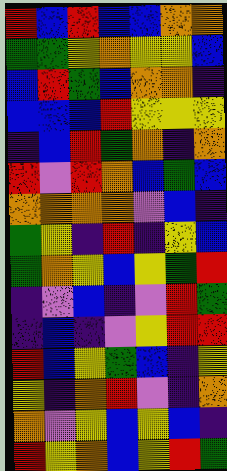[["red", "blue", "red", "blue", "blue", "orange", "orange"], ["green", "green", "yellow", "orange", "yellow", "yellow", "blue"], ["blue", "red", "green", "blue", "orange", "orange", "indigo"], ["blue", "blue", "blue", "red", "yellow", "yellow", "yellow"], ["indigo", "blue", "red", "green", "orange", "indigo", "orange"], ["red", "violet", "red", "orange", "blue", "green", "blue"], ["orange", "orange", "orange", "orange", "violet", "blue", "indigo"], ["green", "yellow", "indigo", "red", "indigo", "yellow", "blue"], ["green", "orange", "yellow", "blue", "yellow", "green", "red"], ["indigo", "violet", "blue", "indigo", "violet", "red", "green"], ["indigo", "blue", "indigo", "violet", "yellow", "red", "red"], ["red", "blue", "yellow", "green", "blue", "indigo", "yellow"], ["yellow", "indigo", "orange", "red", "violet", "indigo", "orange"], ["orange", "violet", "yellow", "blue", "yellow", "blue", "indigo"], ["red", "yellow", "orange", "blue", "yellow", "red", "green"]]